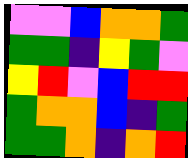[["violet", "violet", "blue", "orange", "orange", "green"], ["green", "green", "indigo", "yellow", "green", "violet"], ["yellow", "red", "violet", "blue", "red", "red"], ["green", "orange", "orange", "blue", "indigo", "green"], ["green", "green", "orange", "indigo", "orange", "red"]]